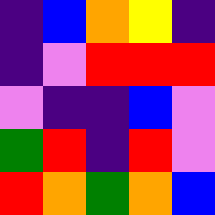[["indigo", "blue", "orange", "yellow", "indigo"], ["indigo", "violet", "red", "red", "red"], ["violet", "indigo", "indigo", "blue", "violet"], ["green", "red", "indigo", "red", "violet"], ["red", "orange", "green", "orange", "blue"]]